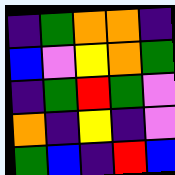[["indigo", "green", "orange", "orange", "indigo"], ["blue", "violet", "yellow", "orange", "green"], ["indigo", "green", "red", "green", "violet"], ["orange", "indigo", "yellow", "indigo", "violet"], ["green", "blue", "indigo", "red", "blue"]]